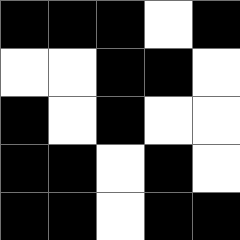[["black", "black", "black", "white", "black"], ["white", "white", "black", "black", "white"], ["black", "white", "black", "white", "white"], ["black", "black", "white", "black", "white"], ["black", "black", "white", "black", "black"]]